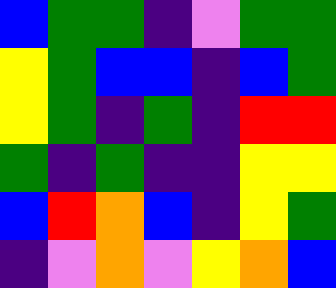[["blue", "green", "green", "indigo", "violet", "green", "green"], ["yellow", "green", "blue", "blue", "indigo", "blue", "green"], ["yellow", "green", "indigo", "green", "indigo", "red", "red"], ["green", "indigo", "green", "indigo", "indigo", "yellow", "yellow"], ["blue", "red", "orange", "blue", "indigo", "yellow", "green"], ["indigo", "violet", "orange", "violet", "yellow", "orange", "blue"]]